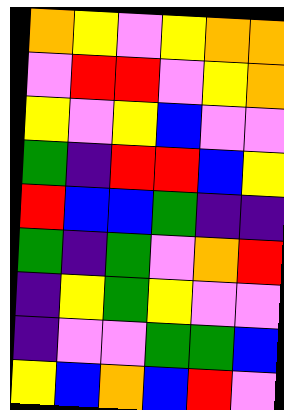[["orange", "yellow", "violet", "yellow", "orange", "orange"], ["violet", "red", "red", "violet", "yellow", "orange"], ["yellow", "violet", "yellow", "blue", "violet", "violet"], ["green", "indigo", "red", "red", "blue", "yellow"], ["red", "blue", "blue", "green", "indigo", "indigo"], ["green", "indigo", "green", "violet", "orange", "red"], ["indigo", "yellow", "green", "yellow", "violet", "violet"], ["indigo", "violet", "violet", "green", "green", "blue"], ["yellow", "blue", "orange", "blue", "red", "violet"]]